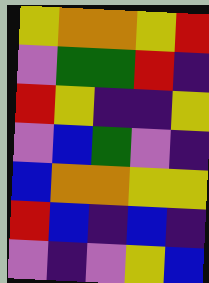[["yellow", "orange", "orange", "yellow", "red"], ["violet", "green", "green", "red", "indigo"], ["red", "yellow", "indigo", "indigo", "yellow"], ["violet", "blue", "green", "violet", "indigo"], ["blue", "orange", "orange", "yellow", "yellow"], ["red", "blue", "indigo", "blue", "indigo"], ["violet", "indigo", "violet", "yellow", "blue"]]